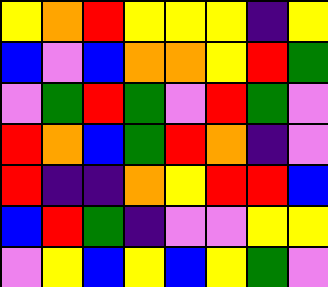[["yellow", "orange", "red", "yellow", "yellow", "yellow", "indigo", "yellow"], ["blue", "violet", "blue", "orange", "orange", "yellow", "red", "green"], ["violet", "green", "red", "green", "violet", "red", "green", "violet"], ["red", "orange", "blue", "green", "red", "orange", "indigo", "violet"], ["red", "indigo", "indigo", "orange", "yellow", "red", "red", "blue"], ["blue", "red", "green", "indigo", "violet", "violet", "yellow", "yellow"], ["violet", "yellow", "blue", "yellow", "blue", "yellow", "green", "violet"]]